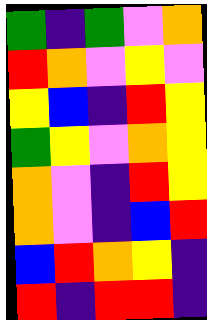[["green", "indigo", "green", "violet", "orange"], ["red", "orange", "violet", "yellow", "violet"], ["yellow", "blue", "indigo", "red", "yellow"], ["green", "yellow", "violet", "orange", "yellow"], ["orange", "violet", "indigo", "red", "yellow"], ["orange", "violet", "indigo", "blue", "red"], ["blue", "red", "orange", "yellow", "indigo"], ["red", "indigo", "red", "red", "indigo"]]